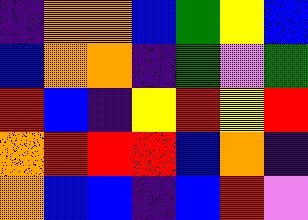[["indigo", "orange", "orange", "blue", "green", "yellow", "blue"], ["blue", "orange", "orange", "indigo", "green", "violet", "green"], ["red", "blue", "indigo", "yellow", "red", "yellow", "red"], ["orange", "red", "red", "red", "blue", "orange", "indigo"], ["orange", "blue", "blue", "indigo", "blue", "red", "violet"]]